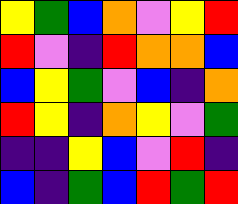[["yellow", "green", "blue", "orange", "violet", "yellow", "red"], ["red", "violet", "indigo", "red", "orange", "orange", "blue"], ["blue", "yellow", "green", "violet", "blue", "indigo", "orange"], ["red", "yellow", "indigo", "orange", "yellow", "violet", "green"], ["indigo", "indigo", "yellow", "blue", "violet", "red", "indigo"], ["blue", "indigo", "green", "blue", "red", "green", "red"]]